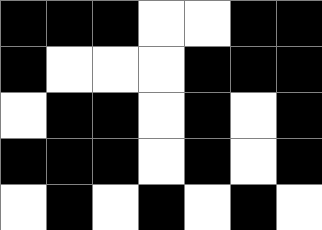[["black", "black", "black", "white", "white", "black", "black"], ["black", "white", "white", "white", "black", "black", "black"], ["white", "black", "black", "white", "black", "white", "black"], ["black", "black", "black", "white", "black", "white", "black"], ["white", "black", "white", "black", "white", "black", "white"]]